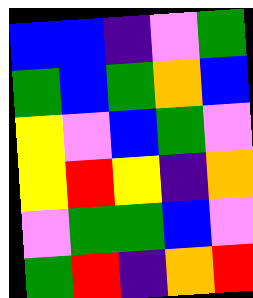[["blue", "blue", "indigo", "violet", "green"], ["green", "blue", "green", "orange", "blue"], ["yellow", "violet", "blue", "green", "violet"], ["yellow", "red", "yellow", "indigo", "orange"], ["violet", "green", "green", "blue", "violet"], ["green", "red", "indigo", "orange", "red"]]